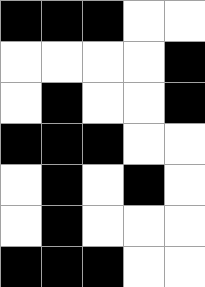[["black", "black", "black", "white", "white"], ["white", "white", "white", "white", "black"], ["white", "black", "white", "white", "black"], ["black", "black", "black", "white", "white"], ["white", "black", "white", "black", "white"], ["white", "black", "white", "white", "white"], ["black", "black", "black", "white", "white"]]